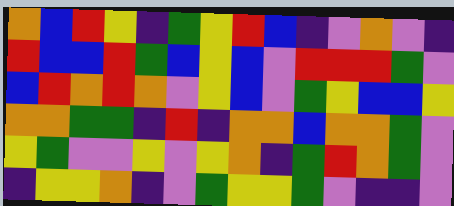[["orange", "blue", "red", "yellow", "indigo", "green", "yellow", "red", "blue", "indigo", "violet", "orange", "violet", "indigo"], ["red", "blue", "blue", "red", "green", "blue", "yellow", "blue", "violet", "red", "red", "red", "green", "violet"], ["blue", "red", "orange", "red", "orange", "violet", "yellow", "blue", "violet", "green", "yellow", "blue", "blue", "yellow"], ["orange", "orange", "green", "green", "indigo", "red", "indigo", "orange", "orange", "blue", "orange", "orange", "green", "violet"], ["yellow", "green", "violet", "violet", "yellow", "violet", "yellow", "orange", "indigo", "green", "red", "orange", "green", "violet"], ["indigo", "yellow", "yellow", "orange", "indigo", "violet", "green", "yellow", "yellow", "green", "violet", "indigo", "indigo", "violet"]]